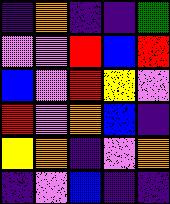[["indigo", "orange", "indigo", "indigo", "green"], ["violet", "violet", "red", "blue", "red"], ["blue", "violet", "red", "yellow", "violet"], ["red", "violet", "orange", "blue", "indigo"], ["yellow", "orange", "indigo", "violet", "orange"], ["indigo", "violet", "blue", "indigo", "indigo"]]